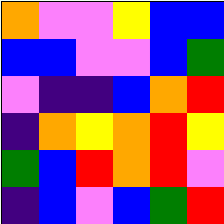[["orange", "violet", "violet", "yellow", "blue", "blue"], ["blue", "blue", "violet", "violet", "blue", "green"], ["violet", "indigo", "indigo", "blue", "orange", "red"], ["indigo", "orange", "yellow", "orange", "red", "yellow"], ["green", "blue", "red", "orange", "red", "violet"], ["indigo", "blue", "violet", "blue", "green", "red"]]